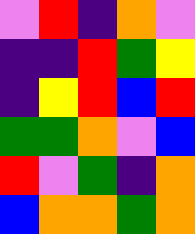[["violet", "red", "indigo", "orange", "violet"], ["indigo", "indigo", "red", "green", "yellow"], ["indigo", "yellow", "red", "blue", "red"], ["green", "green", "orange", "violet", "blue"], ["red", "violet", "green", "indigo", "orange"], ["blue", "orange", "orange", "green", "orange"]]